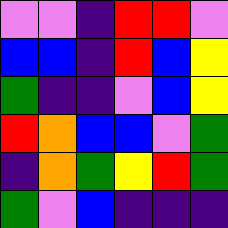[["violet", "violet", "indigo", "red", "red", "violet"], ["blue", "blue", "indigo", "red", "blue", "yellow"], ["green", "indigo", "indigo", "violet", "blue", "yellow"], ["red", "orange", "blue", "blue", "violet", "green"], ["indigo", "orange", "green", "yellow", "red", "green"], ["green", "violet", "blue", "indigo", "indigo", "indigo"]]